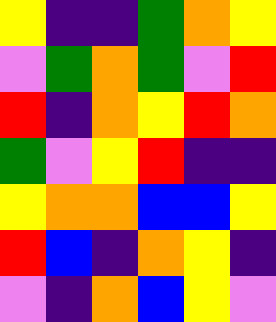[["yellow", "indigo", "indigo", "green", "orange", "yellow"], ["violet", "green", "orange", "green", "violet", "red"], ["red", "indigo", "orange", "yellow", "red", "orange"], ["green", "violet", "yellow", "red", "indigo", "indigo"], ["yellow", "orange", "orange", "blue", "blue", "yellow"], ["red", "blue", "indigo", "orange", "yellow", "indigo"], ["violet", "indigo", "orange", "blue", "yellow", "violet"]]